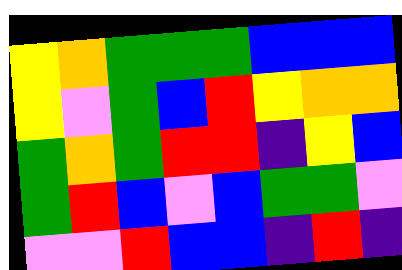[["yellow", "orange", "green", "green", "green", "blue", "blue", "blue"], ["yellow", "violet", "green", "blue", "red", "yellow", "orange", "orange"], ["green", "orange", "green", "red", "red", "indigo", "yellow", "blue"], ["green", "red", "blue", "violet", "blue", "green", "green", "violet"], ["violet", "violet", "red", "blue", "blue", "indigo", "red", "indigo"]]